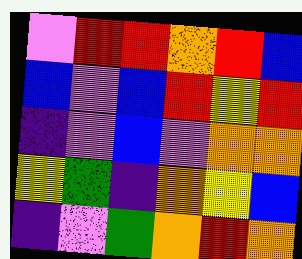[["violet", "red", "red", "orange", "red", "blue"], ["blue", "violet", "blue", "red", "yellow", "red"], ["indigo", "violet", "blue", "violet", "orange", "orange"], ["yellow", "green", "indigo", "orange", "yellow", "blue"], ["indigo", "violet", "green", "orange", "red", "orange"]]